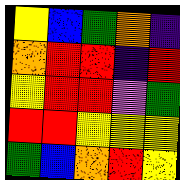[["yellow", "blue", "green", "orange", "indigo"], ["orange", "red", "red", "indigo", "red"], ["yellow", "red", "red", "violet", "green"], ["red", "red", "yellow", "yellow", "yellow"], ["green", "blue", "orange", "red", "yellow"]]